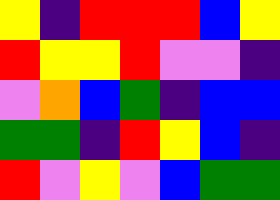[["yellow", "indigo", "red", "red", "red", "blue", "yellow"], ["red", "yellow", "yellow", "red", "violet", "violet", "indigo"], ["violet", "orange", "blue", "green", "indigo", "blue", "blue"], ["green", "green", "indigo", "red", "yellow", "blue", "indigo"], ["red", "violet", "yellow", "violet", "blue", "green", "green"]]